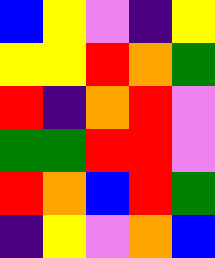[["blue", "yellow", "violet", "indigo", "yellow"], ["yellow", "yellow", "red", "orange", "green"], ["red", "indigo", "orange", "red", "violet"], ["green", "green", "red", "red", "violet"], ["red", "orange", "blue", "red", "green"], ["indigo", "yellow", "violet", "orange", "blue"]]